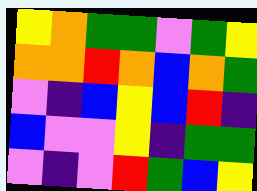[["yellow", "orange", "green", "green", "violet", "green", "yellow"], ["orange", "orange", "red", "orange", "blue", "orange", "green"], ["violet", "indigo", "blue", "yellow", "blue", "red", "indigo"], ["blue", "violet", "violet", "yellow", "indigo", "green", "green"], ["violet", "indigo", "violet", "red", "green", "blue", "yellow"]]